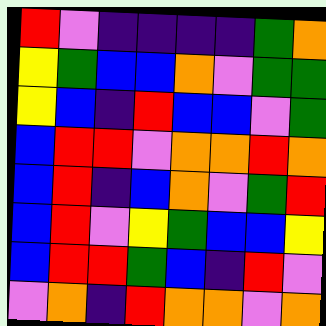[["red", "violet", "indigo", "indigo", "indigo", "indigo", "green", "orange"], ["yellow", "green", "blue", "blue", "orange", "violet", "green", "green"], ["yellow", "blue", "indigo", "red", "blue", "blue", "violet", "green"], ["blue", "red", "red", "violet", "orange", "orange", "red", "orange"], ["blue", "red", "indigo", "blue", "orange", "violet", "green", "red"], ["blue", "red", "violet", "yellow", "green", "blue", "blue", "yellow"], ["blue", "red", "red", "green", "blue", "indigo", "red", "violet"], ["violet", "orange", "indigo", "red", "orange", "orange", "violet", "orange"]]